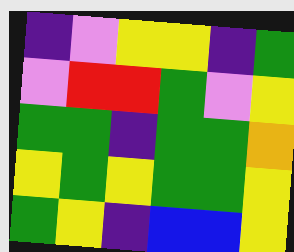[["indigo", "violet", "yellow", "yellow", "indigo", "green"], ["violet", "red", "red", "green", "violet", "yellow"], ["green", "green", "indigo", "green", "green", "orange"], ["yellow", "green", "yellow", "green", "green", "yellow"], ["green", "yellow", "indigo", "blue", "blue", "yellow"]]